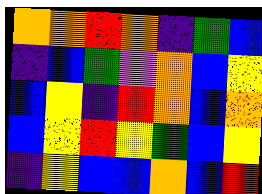[["orange", "orange", "red", "orange", "indigo", "green", "blue"], ["indigo", "blue", "green", "violet", "orange", "blue", "yellow"], ["blue", "yellow", "indigo", "red", "orange", "blue", "orange"], ["blue", "yellow", "red", "yellow", "green", "blue", "yellow"], ["indigo", "yellow", "blue", "blue", "orange", "blue", "red"]]